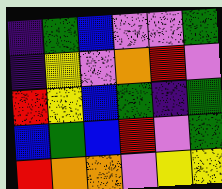[["indigo", "green", "blue", "violet", "violet", "green"], ["indigo", "yellow", "violet", "orange", "red", "violet"], ["red", "yellow", "blue", "green", "indigo", "green"], ["blue", "green", "blue", "red", "violet", "green"], ["red", "orange", "orange", "violet", "yellow", "yellow"]]